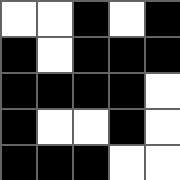[["white", "white", "black", "white", "black"], ["black", "white", "black", "black", "black"], ["black", "black", "black", "black", "white"], ["black", "white", "white", "black", "white"], ["black", "black", "black", "white", "white"]]